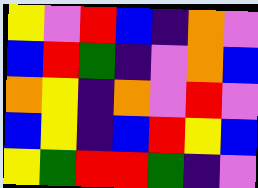[["yellow", "violet", "red", "blue", "indigo", "orange", "violet"], ["blue", "red", "green", "indigo", "violet", "orange", "blue"], ["orange", "yellow", "indigo", "orange", "violet", "red", "violet"], ["blue", "yellow", "indigo", "blue", "red", "yellow", "blue"], ["yellow", "green", "red", "red", "green", "indigo", "violet"]]